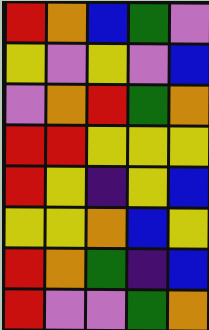[["red", "orange", "blue", "green", "violet"], ["yellow", "violet", "yellow", "violet", "blue"], ["violet", "orange", "red", "green", "orange"], ["red", "red", "yellow", "yellow", "yellow"], ["red", "yellow", "indigo", "yellow", "blue"], ["yellow", "yellow", "orange", "blue", "yellow"], ["red", "orange", "green", "indigo", "blue"], ["red", "violet", "violet", "green", "orange"]]